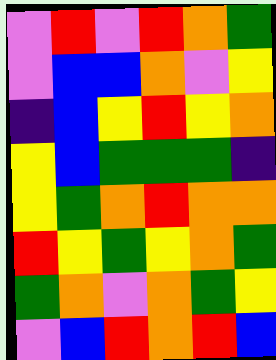[["violet", "red", "violet", "red", "orange", "green"], ["violet", "blue", "blue", "orange", "violet", "yellow"], ["indigo", "blue", "yellow", "red", "yellow", "orange"], ["yellow", "blue", "green", "green", "green", "indigo"], ["yellow", "green", "orange", "red", "orange", "orange"], ["red", "yellow", "green", "yellow", "orange", "green"], ["green", "orange", "violet", "orange", "green", "yellow"], ["violet", "blue", "red", "orange", "red", "blue"]]